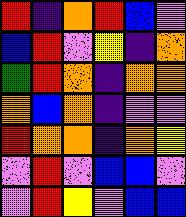[["red", "indigo", "orange", "red", "blue", "violet"], ["blue", "red", "violet", "yellow", "indigo", "orange"], ["green", "red", "orange", "indigo", "orange", "orange"], ["orange", "blue", "orange", "indigo", "violet", "violet"], ["red", "orange", "orange", "indigo", "orange", "yellow"], ["violet", "red", "violet", "blue", "blue", "violet"], ["violet", "red", "yellow", "violet", "blue", "blue"]]